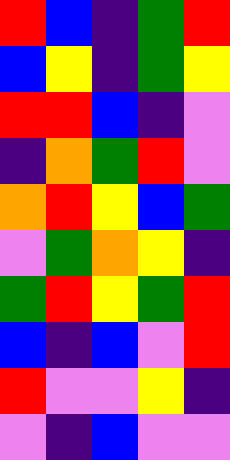[["red", "blue", "indigo", "green", "red"], ["blue", "yellow", "indigo", "green", "yellow"], ["red", "red", "blue", "indigo", "violet"], ["indigo", "orange", "green", "red", "violet"], ["orange", "red", "yellow", "blue", "green"], ["violet", "green", "orange", "yellow", "indigo"], ["green", "red", "yellow", "green", "red"], ["blue", "indigo", "blue", "violet", "red"], ["red", "violet", "violet", "yellow", "indigo"], ["violet", "indigo", "blue", "violet", "violet"]]